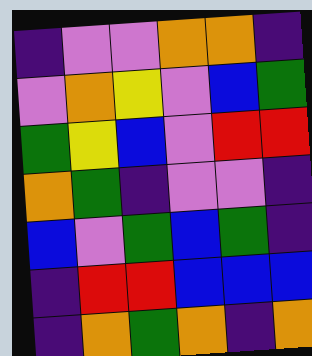[["indigo", "violet", "violet", "orange", "orange", "indigo"], ["violet", "orange", "yellow", "violet", "blue", "green"], ["green", "yellow", "blue", "violet", "red", "red"], ["orange", "green", "indigo", "violet", "violet", "indigo"], ["blue", "violet", "green", "blue", "green", "indigo"], ["indigo", "red", "red", "blue", "blue", "blue"], ["indigo", "orange", "green", "orange", "indigo", "orange"]]